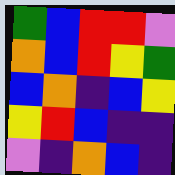[["green", "blue", "red", "red", "violet"], ["orange", "blue", "red", "yellow", "green"], ["blue", "orange", "indigo", "blue", "yellow"], ["yellow", "red", "blue", "indigo", "indigo"], ["violet", "indigo", "orange", "blue", "indigo"]]